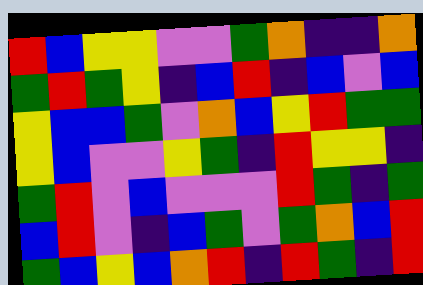[["red", "blue", "yellow", "yellow", "violet", "violet", "green", "orange", "indigo", "indigo", "orange"], ["green", "red", "green", "yellow", "indigo", "blue", "red", "indigo", "blue", "violet", "blue"], ["yellow", "blue", "blue", "green", "violet", "orange", "blue", "yellow", "red", "green", "green"], ["yellow", "blue", "violet", "violet", "yellow", "green", "indigo", "red", "yellow", "yellow", "indigo"], ["green", "red", "violet", "blue", "violet", "violet", "violet", "red", "green", "indigo", "green"], ["blue", "red", "violet", "indigo", "blue", "green", "violet", "green", "orange", "blue", "red"], ["green", "blue", "yellow", "blue", "orange", "red", "indigo", "red", "green", "indigo", "red"]]